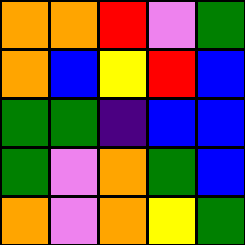[["orange", "orange", "red", "violet", "green"], ["orange", "blue", "yellow", "red", "blue"], ["green", "green", "indigo", "blue", "blue"], ["green", "violet", "orange", "green", "blue"], ["orange", "violet", "orange", "yellow", "green"]]